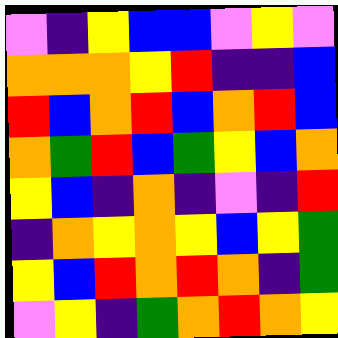[["violet", "indigo", "yellow", "blue", "blue", "violet", "yellow", "violet"], ["orange", "orange", "orange", "yellow", "red", "indigo", "indigo", "blue"], ["red", "blue", "orange", "red", "blue", "orange", "red", "blue"], ["orange", "green", "red", "blue", "green", "yellow", "blue", "orange"], ["yellow", "blue", "indigo", "orange", "indigo", "violet", "indigo", "red"], ["indigo", "orange", "yellow", "orange", "yellow", "blue", "yellow", "green"], ["yellow", "blue", "red", "orange", "red", "orange", "indigo", "green"], ["violet", "yellow", "indigo", "green", "orange", "red", "orange", "yellow"]]